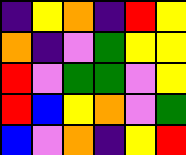[["indigo", "yellow", "orange", "indigo", "red", "yellow"], ["orange", "indigo", "violet", "green", "yellow", "yellow"], ["red", "violet", "green", "green", "violet", "yellow"], ["red", "blue", "yellow", "orange", "violet", "green"], ["blue", "violet", "orange", "indigo", "yellow", "red"]]